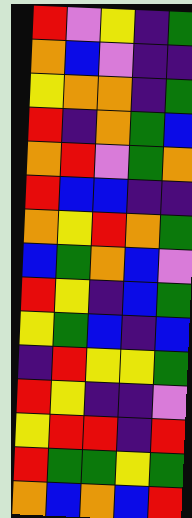[["red", "violet", "yellow", "indigo", "green"], ["orange", "blue", "violet", "indigo", "indigo"], ["yellow", "orange", "orange", "indigo", "green"], ["red", "indigo", "orange", "green", "blue"], ["orange", "red", "violet", "green", "orange"], ["red", "blue", "blue", "indigo", "indigo"], ["orange", "yellow", "red", "orange", "green"], ["blue", "green", "orange", "blue", "violet"], ["red", "yellow", "indigo", "blue", "green"], ["yellow", "green", "blue", "indigo", "blue"], ["indigo", "red", "yellow", "yellow", "green"], ["red", "yellow", "indigo", "indigo", "violet"], ["yellow", "red", "red", "indigo", "red"], ["red", "green", "green", "yellow", "green"], ["orange", "blue", "orange", "blue", "red"]]